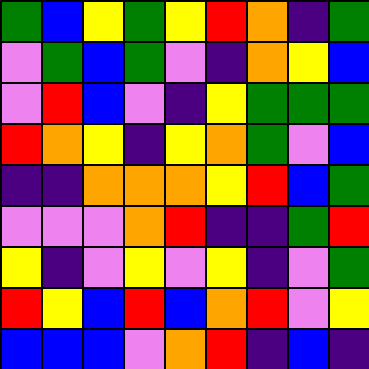[["green", "blue", "yellow", "green", "yellow", "red", "orange", "indigo", "green"], ["violet", "green", "blue", "green", "violet", "indigo", "orange", "yellow", "blue"], ["violet", "red", "blue", "violet", "indigo", "yellow", "green", "green", "green"], ["red", "orange", "yellow", "indigo", "yellow", "orange", "green", "violet", "blue"], ["indigo", "indigo", "orange", "orange", "orange", "yellow", "red", "blue", "green"], ["violet", "violet", "violet", "orange", "red", "indigo", "indigo", "green", "red"], ["yellow", "indigo", "violet", "yellow", "violet", "yellow", "indigo", "violet", "green"], ["red", "yellow", "blue", "red", "blue", "orange", "red", "violet", "yellow"], ["blue", "blue", "blue", "violet", "orange", "red", "indigo", "blue", "indigo"]]